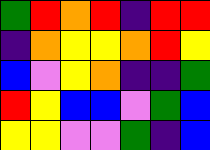[["green", "red", "orange", "red", "indigo", "red", "red"], ["indigo", "orange", "yellow", "yellow", "orange", "red", "yellow"], ["blue", "violet", "yellow", "orange", "indigo", "indigo", "green"], ["red", "yellow", "blue", "blue", "violet", "green", "blue"], ["yellow", "yellow", "violet", "violet", "green", "indigo", "blue"]]